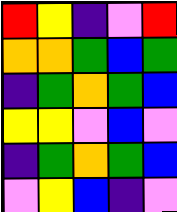[["red", "yellow", "indigo", "violet", "red"], ["orange", "orange", "green", "blue", "green"], ["indigo", "green", "orange", "green", "blue"], ["yellow", "yellow", "violet", "blue", "violet"], ["indigo", "green", "orange", "green", "blue"], ["violet", "yellow", "blue", "indigo", "violet"]]